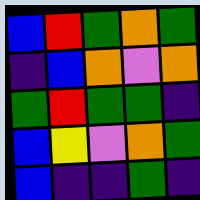[["blue", "red", "green", "orange", "green"], ["indigo", "blue", "orange", "violet", "orange"], ["green", "red", "green", "green", "indigo"], ["blue", "yellow", "violet", "orange", "green"], ["blue", "indigo", "indigo", "green", "indigo"]]